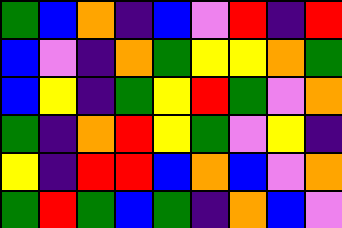[["green", "blue", "orange", "indigo", "blue", "violet", "red", "indigo", "red"], ["blue", "violet", "indigo", "orange", "green", "yellow", "yellow", "orange", "green"], ["blue", "yellow", "indigo", "green", "yellow", "red", "green", "violet", "orange"], ["green", "indigo", "orange", "red", "yellow", "green", "violet", "yellow", "indigo"], ["yellow", "indigo", "red", "red", "blue", "orange", "blue", "violet", "orange"], ["green", "red", "green", "blue", "green", "indigo", "orange", "blue", "violet"]]